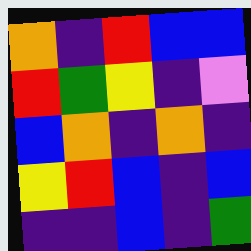[["orange", "indigo", "red", "blue", "blue"], ["red", "green", "yellow", "indigo", "violet"], ["blue", "orange", "indigo", "orange", "indigo"], ["yellow", "red", "blue", "indigo", "blue"], ["indigo", "indigo", "blue", "indigo", "green"]]